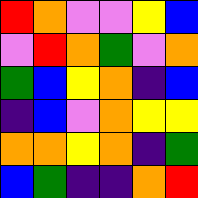[["red", "orange", "violet", "violet", "yellow", "blue"], ["violet", "red", "orange", "green", "violet", "orange"], ["green", "blue", "yellow", "orange", "indigo", "blue"], ["indigo", "blue", "violet", "orange", "yellow", "yellow"], ["orange", "orange", "yellow", "orange", "indigo", "green"], ["blue", "green", "indigo", "indigo", "orange", "red"]]